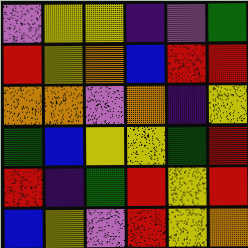[["violet", "yellow", "yellow", "indigo", "violet", "green"], ["red", "yellow", "orange", "blue", "red", "red"], ["orange", "orange", "violet", "orange", "indigo", "yellow"], ["green", "blue", "yellow", "yellow", "green", "red"], ["red", "indigo", "green", "red", "yellow", "red"], ["blue", "yellow", "violet", "red", "yellow", "orange"]]